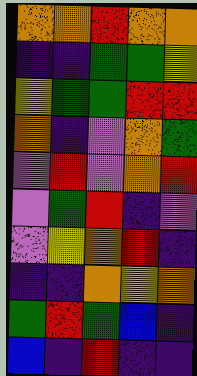[["orange", "orange", "red", "orange", "orange"], ["indigo", "indigo", "green", "green", "yellow"], ["yellow", "green", "green", "red", "red"], ["orange", "indigo", "violet", "orange", "green"], ["violet", "red", "violet", "orange", "red"], ["violet", "green", "red", "indigo", "violet"], ["violet", "yellow", "orange", "red", "indigo"], ["indigo", "indigo", "orange", "yellow", "orange"], ["green", "red", "green", "blue", "indigo"], ["blue", "indigo", "red", "indigo", "indigo"]]